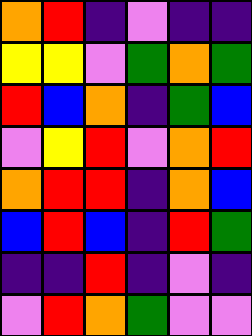[["orange", "red", "indigo", "violet", "indigo", "indigo"], ["yellow", "yellow", "violet", "green", "orange", "green"], ["red", "blue", "orange", "indigo", "green", "blue"], ["violet", "yellow", "red", "violet", "orange", "red"], ["orange", "red", "red", "indigo", "orange", "blue"], ["blue", "red", "blue", "indigo", "red", "green"], ["indigo", "indigo", "red", "indigo", "violet", "indigo"], ["violet", "red", "orange", "green", "violet", "violet"]]